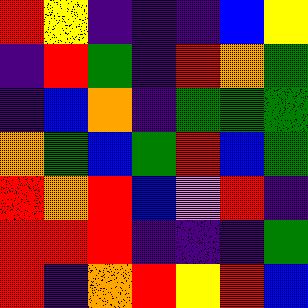[["red", "yellow", "indigo", "indigo", "indigo", "blue", "yellow"], ["indigo", "red", "green", "indigo", "red", "orange", "green"], ["indigo", "blue", "orange", "indigo", "green", "green", "green"], ["orange", "green", "blue", "green", "red", "blue", "green"], ["red", "orange", "red", "blue", "violet", "red", "indigo"], ["red", "red", "red", "indigo", "indigo", "indigo", "green"], ["red", "indigo", "orange", "red", "yellow", "red", "blue"]]